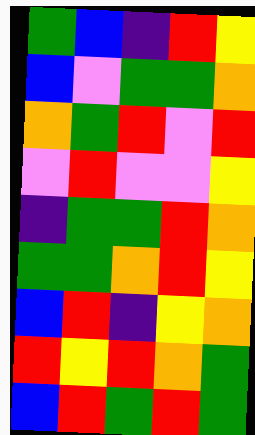[["green", "blue", "indigo", "red", "yellow"], ["blue", "violet", "green", "green", "orange"], ["orange", "green", "red", "violet", "red"], ["violet", "red", "violet", "violet", "yellow"], ["indigo", "green", "green", "red", "orange"], ["green", "green", "orange", "red", "yellow"], ["blue", "red", "indigo", "yellow", "orange"], ["red", "yellow", "red", "orange", "green"], ["blue", "red", "green", "red", "green"]]